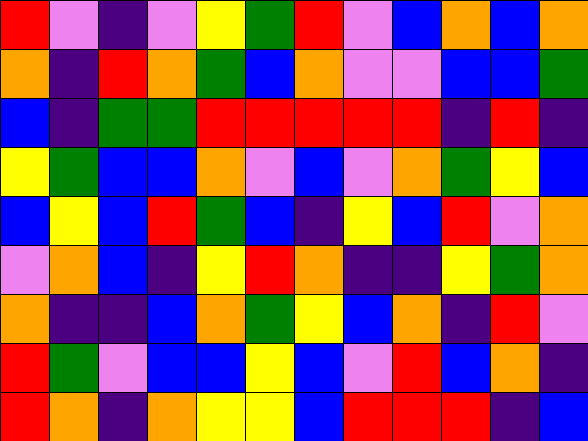[["red", "violet", "indigo", "violet", "yellow", "green", "red", "violet", "blue", "orange", "blue", "orange"], ["orange", "indigo", "red", "orange", "green", "blue", "orange", "violet", "violet", "blue", "blue", "green"], ["blue", "indigo", "green", "green", "red", "red", "red", "red", "red", "indigo", "red", "indigo"], ["yellow", "green", "blue", "blue", "orange", "violet", "blue", "violet", "orange", "green", "yellow", "blue"], ["blue", "yellow", "blue", "red", "green", "blue", "indigo", "yellow", "blue", "red", "violet", "orange"], ["violet", "orange", "blue", "indigo", "yellow", "red", "orange", "indigo", "indigo", "yellow", "green", "orange"], ["orange", "indigo", "indigo", "blue", "orange", "green", "yellow", "blue", "orange", "indigo", "red", "violet"], ["red", "green", "violet", "blue", "blue", "yellow", "blue", "violet", "red", "blue", "orange", "indigo"], ["red", "orange", "indigo", "orange", "yellow", "yellow", "blue", "red", "red", "red", "indigo", "blue"]]